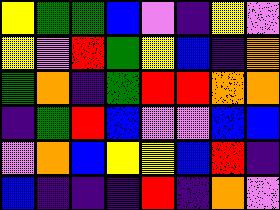[["yellow", "green", "green", "blue", "violet", "indigo", "yellow", "violet"], ["yellow", "violet", "red", "green", "yellow", "blue", "indigo", "orange"], ["green", "orange", "indigo", "green", "red", "red", "orange", "orange"], ["indigo", "green", "red", "blue", "violet", "violet", "blue", "blue"], ["violet", "orange", "blue", "yellow", "yellow", "blue", "red", "indigo"], ["blue", "indigo", "indigo", "indigo", "red", "indigo", "orange", "violet"]]